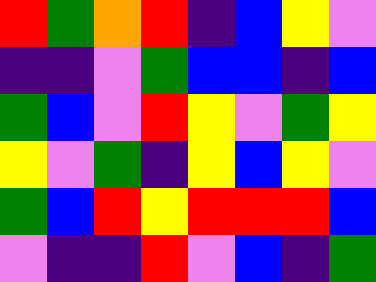[["red", "green", "orange", "red", "indigo", "blue", "yellow", "violet"], ["indigo", "indigo", "violet", "green", "blue", "blue", "indigo", "blue"], ["green", "blue", "violet", "red", "yellow", "violet", "green", "yellow"], ["yellow", "violet", "green", "indigo", "yellow", "blue", "yellow", "violet"], ["green", "blue", "red", "yellow", "red", "red", "red", "blue"], ["violet", "indigo", "indigo", "red", "violet", "blue", "indigo", "green"]]